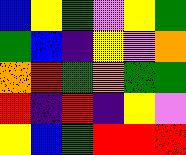[["blue", "yellow", "green", "violet", "yellow", "green"], ["green", "blue", "indigo", "yellow", "violet", "orange"], ["orange", "red", "green", "orange", "green", "green"], ["red", "indigo", "red", "indigo", "yellow", "violet"], ["yellow", "blue", "green", "red", "red", "red"]]